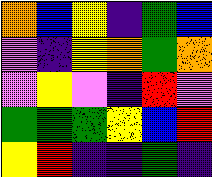[["orange", "blue", "yellow", "indigo", "green", "blue"], ["violet", "indigo", "yellow", "orange", "green", "orange"], ["violet", "yellow", "violet", "indigo", "red", "violet"], ["green", "green", "green", "yellow", "blue", "red"], ["yellow", "red", "indigo", "indigo", "green", "indigo"]]